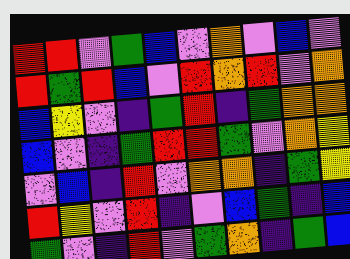[["red", "red", "violet", "green", "blue", "violet", "orange", "violet", "blue", "violet"], ["red", "green", "red", "blue", "violet", "red", "orange", "red", "violet", "orange"], ["blue", "yellow", "violet", "indigo", "green", "red", "indigo", "green", "orange", "orange"], ["blue", "violet", "indigo", "green", "red", "red", "green", "violet", "orange", "yellow"], ["violet", "blue", "indigo", "red", "violet", "orange", "orange", "indigo", "green", "yellow"], ["red", "yellow", "violet", "red", "indigo", "violet", "blue", "green", "indigo", "blue"], ["green", "violet", "indigo", "red", "violet", "green", "orange", "indigo", "green", "blue"]]